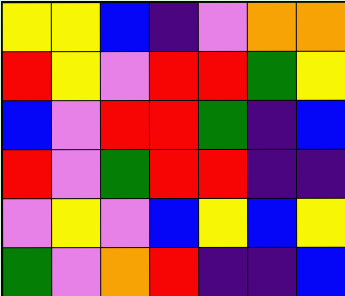[["yellow", "yellow", "blue", "indigo", "violet", "orange", "orange"], ["red", "yellow", "violet", "red", "red", "green", "yellow"], ["blue", "violet", "red", "red", "green", "indigo", "blue"], ["red", "violet", "green", "red", "red", "indigo", "indigo"], ["violet", "yellow", "violet", "blue", "yellow", "blue", "yellow"], ["green", "violet", "orange", "red", "indigo", "indigo", "blue"]]